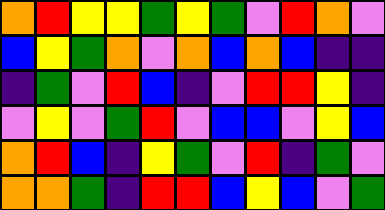[["orange", "red", "yellow", "yellow", "green", "yellow", "green", "violet", "red", "orange", "violet"], ["blue", "yellow", "green", "orange", "violet", "orange", "blue", "orange", "blue", "indigo", "indigo"], ["indigo", "green", "violet", "red", "blue", "indigo", "violet", "red", "red", "yellow", "indigo"], ["violet", "yellow", "violet", "green", "red", "violet", "blue", "blue", "violet", "yellow", "blue"], ["orange", "red", "blue", "indigo", "yellow", "green", "violet", "red", "indigo", "green", "violet"], ["orange", "orange", "green", "indigo", "red", "red", "blue", "yellow", "blue", "violet", "green"]]